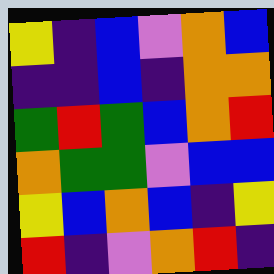[["yellow", "indigo", "blue", "violet", "orange", "blue"], ["indigo", "indigo", "blue", "indigo", "orange", "orange"], ["green", "red", "green", "blue", "orange", "red"], ["orange", "green", "green", "violet", "blue", "blue"], ["yellow", "blue", "orange", "blue", "indigo", "yellow"], ["red", "indigo", "violet", "orange", "red", "indigo"]]